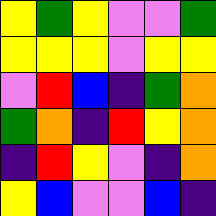[["yellow", "green", "yellow", "violet", "violet", "green"], ["yellow", "yellow", "yellow", "violet", "yellow", "yellow"], ["violet", "red", "blue", "indigo", "green", "orange"], ["green", "orange", "indigo", "red", "yellow", "orange"], ["indigo", "red", "yellow", "violet", "indigo", "orange"], ["yellow", "blue", "violet", "violet", "blue", "indigo"]]